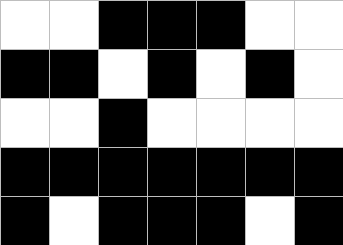[["white", "white", "black", "black", "black", "white", "white"], ["black", "black", "white", "black", "white", "black", "white"], ["white", "white", "black", "white", "white", "white", "white"], ["black", "black", "black", "black", "black", "black", "black"], ["black", "white", "black", "black", "black", "white", "black"]]